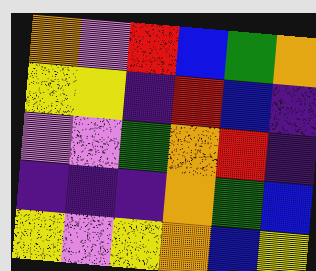[["orange", "violet", "red", "blue", "green", "orange"], ["yellow", "yellow", "indigo", "red", "blue", "indigo"], ["violet", "violet", "green", "orange", "red", "indigo"], ["indigo", "indigo", "indigo", "orange", "green", "blue"], ["yellow", "violet", "yellow", "orange", "blue", "yellow"]]